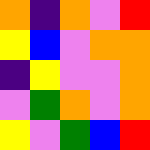[["orange", "indigo", "orange", "violet", "red"], ["yellow", "blue", "violet", "orange", "orange"], ["indigo", "yellow", "violet", "violet", "orange"], ["violet", "green", "orange", "violet", "orange"], ["yellow", "violet", "green", "blue", "red"]]